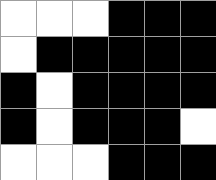[["white", "white", "white", "black", "black", "black"], ["white", "black", "black", "black", "black", "black"], ["black", "white", "black", "black", "black", "black"], ["black", "white", "black", "black", "black", "white"], ["white", "white", "white", "black", "black", "black"]]